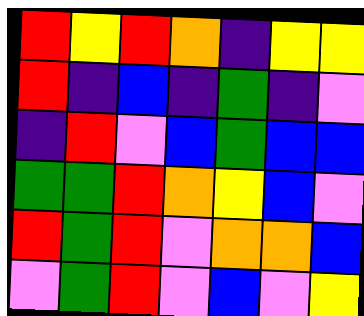[["red", "yellow", "red", "orange", "indigo", "yellow", "yellow"], ["red", "indigo", "blue", "indigo", "green", "indigo", "violet"], ["indigo", "red", "violet", "blue", "green", "blue", "blue"], ["green", "green", "red", "orange", "yellow", "blue", "violet"], ["red", "green", "red", "violet", "orange", "orange", "blue"], ["violet", "green", "red", "violet", "blue", "violet", "yellow"]]